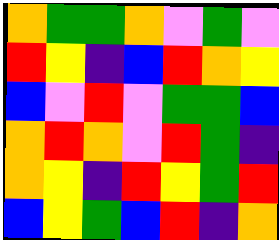[["orange", "green", "green", "orange", "violet", "green", "violet"], ["red", "yellow", "indigo", "blue", "red", "orange", "yellow"], ["blue", "violet", "red", "violet", "green", "green", "blue"], ["orange", "red", "orange", "violet", "red", "green", "indigo"], ["orange", "yellow", "indigo", "red", "yellow", "green", "red"], ["blue", "yellow", "green", "blue", "red", "indigo", "orange"]]